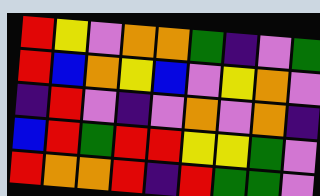[["red", "yellow", "violet", "orange", "orange", "green", "indigo", "violet", "green"], ["red", "blue", "orange", "yellow", "blue", "violet", "yellow", "orange", "violet"], ["indigo", "red", "violet", "indigo", "violet", "orange", "violet", "orange", "indigo"], ["blue", "red", "green", "red", "red", "yellow", "yellow", "green", "violet"], ["red", "orange", "orange", "red", "indigo", "red", "green", "green", "violet"]]